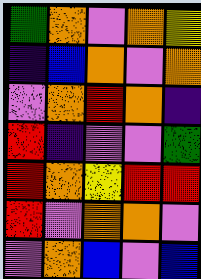[["green", "orange", "violet", "orange", "yellow"], ["indigo", "blue", "orange", "violet", "orange"], ["violet", "orange", "red", "orange", "indigo"], ["red", "indigo", "violet", "violet", "green"], ["red", "orange", "yellow", "red", "red"], ["red", "violet", "orange", "orange", "violet"], ["violet", "orange", "blue", "violet", "blue"]]